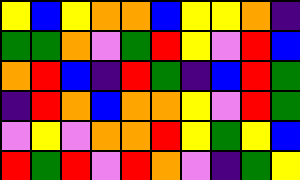[["yellow", "blue", "yellow", "orange", "orange", "blue", "yellow", "yellow", "orange", "indigo"], ["green", "green", "orange", "violet", "green", "red", "yellow", "violet", "red", "blue"], ["orange", "red", "blue", "indigo", "red", "green", "indigo", "blue", "red", "green"], ["indigo", "red", "orange", "blue", "orange", "orange", "yellow", "violet", "red", "green"], ["violet", "yellow", "violet", "orange", "orange", "red", "yellow", "green", "yellow", "blue"], ["red", "green", "red", "violet", "red", "orange", "violet", "indigo", "green", "yellow"]]